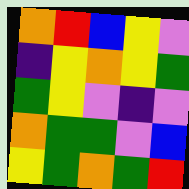[["orange", "red", "blue", "yellow", "violet"], ["indigo", "yellow", "orange", "yellow", "green"], ["green", "yellow", "violet", "indigo", "violet"], ["orange", "green", "green", "violet", "blue"], ["yellow", "green", "orange", "green", "red"]]